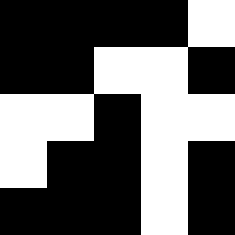[["black", "black", "black", "black", "white"], ["black", "black", "white", "white", "black"], ["white", "white", "black", "white", "white"], ["white", "black", "black", "white", "black"], ["black", "black", "black", "white", "black"]]